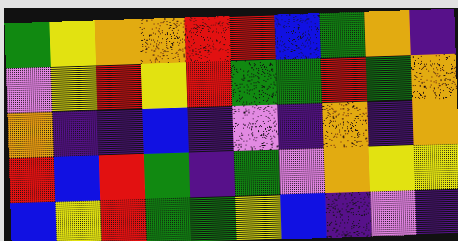[["green", "yellow", "orange", "orange", "red", "red", "blue", "green", "orange", "indigo"], ["violet", "yellow", "red", "yellow", "red", "green", "green", "red", "green", "orange"], ["orange", "indigo", "indigo", "blue", "indigo", "violet", "indigo", "orange", "indigo", "orange"], ["red", "blue", "red", "green", "indigo", "green", "violet", "orange", "yellow", "yellow"], ["blue", "yellow", "red", "green", "green", "yellow", "blue", "indigo", "violet", "indigo"]]